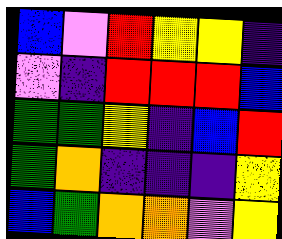[["blue", "violet", "red", "yellow", "yellow", "indigo"], ["violet", "indigo", "red", "red", "red", "blue"], ["green", "green", "yellow", "indigo", "blue", "red"], ["green", "orange", "indigo", "indigo", "indigo", "yellow"], ["blue", "green", "orange", "orange", "violet", "yellow"]]